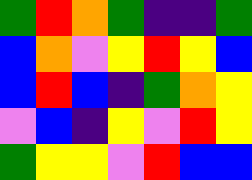[["green", "red", "orange", "green", "indigo", "indigo", "green"], ["blue", "orange", "violet", "yellow", "red", "yellow", "blue"], ["blue", "red", "blue", "indigo", "green", "orange", "yellow"], ["violet", "blue", "indigo", "yellow", "violet", "red", "yellow"], ["green", "yellow", "yellow", "violet", "red", "blue", "blue"]]